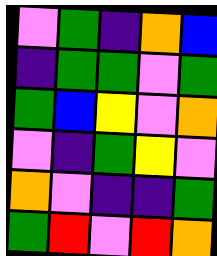[["violet", "green", "indigo", "orange", "blue"], ["indigo", "green", "green", "violet", "green"], ["green", "blue", "yellow", "violet", "orange"], ["violet", "indigo", "green", "yellow", "violet"], ["orange", "violet", "indigo", "indigo", "green"], ["green", "red", "violet", "red", "orange"]]